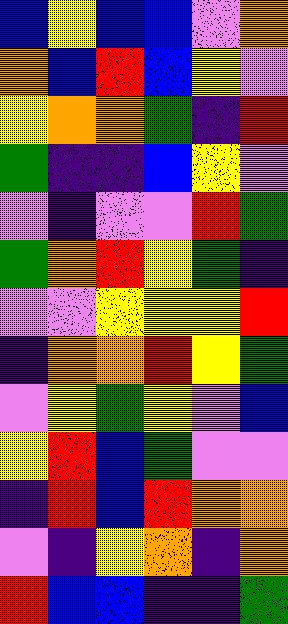[["blue", "yellow", "blue", "blue", "violet", "orange"], ["orange", "blue", "red", "blue", "yellow", "violet"], ["yellow", "orange", "orange", "green", "indigo", "red"], ["green", "indigo", "indigo", "blue", "yellow", "violet"], ["violet", "indigo", "violet", "violet", "red", "green"], ["green", "orange", "red", "yellow", "green", "indigo"], ["violet", "violet", "yellow", "yellow", "yellow", "red"], ["indigo", "orange", "orange", "red", "yellow", "green"], ["violet", "yellow", "green", "yellow", "violet", "blue"], ["yellow", "red", "blue", "green", "violet", "violet"], ["indigo", "red", "blue", "red", "orange", "orange"], ["violet", "indigo", "yellow", "orange", "indigo", "orange"], ["red", "blue", "blue", "indigo", "indigo", "green"]]